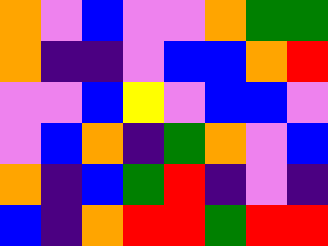[["orange", "violet", "blue", "violet", "violet", "orange", "green", "green"], ["orange", "indigo", "indigo", "violet", "blue", "blue", "orange", "red"], ["violet", "violet", "blue", "yellow", "violet", "blue", "blue", "violet"], ["violet", "blue", "orange", "indigo", "green", "orange", "violet", "blue"], ["orange", "indigo", "blue", "green", "red", "indigo", "violet", "indigo"], ["blue", "indigo", "orange", "red", "red", "green", "red", "red"]]